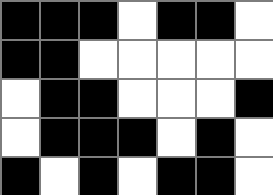[["black", "black", "black", "white", "black", "black", "white"], ["black", "black", "white", "white", "white", "white", "white"], ["white", "black", "black", "white", "white", "white", "black"], ["white", "black", "black", "black", "white", "black", "white"], ["black", "white", "black", "white", "black", "black", "white"]]